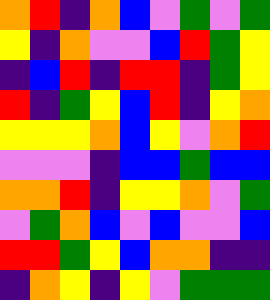[["orange", "red", "indigo", "orange", "blue", "violet", "green", "violet", "green"], ["yellow", "indigo", "orange", "violet", "violet", "blue", "red", "green", "yellow"], ["indigo", "blue", "red", "indigo", "red", "red", "indigo", "green", "yellow"], ["red", "indigo", "green", "yellow", "blue", "red", "indigo", "yellow", "orange"], ["yellow", "yellow", "yellow", "orange", "blue", "yellow", "violet", "orange", "red"], ["violet", "violet", "violet", "indigo", "blue", "blue", "green", "blue", "blue"], ["orange", "orange", "red", "indigo", "yellow", "yellow", "orange", "violet", "green"], ["violet", "green", "orange", "blue", "violet", "blue", "violet", "violet", "blue"], ["red", "red", "green", "yellow", "blue", "orange", "orange", "indigo", "indigo"], ["indigo", "orange", "yellow", "indigo", "yellow", "violet", "green", "green", "green"]]